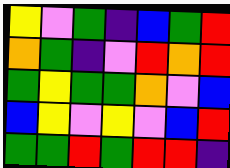[["yellow", "violet", "green", "indigo", "blue", "green", "red"], ["orange", "green", "indigo", "violet", "red", "orange", "red"], ["green", "yellow", "green", "green", "orange", "violet", "blue"], ["blue", "yellow", "violet", "yellow", "violet", "blue", "red"], ["green", "green", "red", "green", "red", "red", "indigo"]]